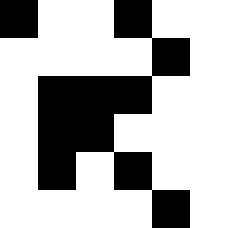[["black", "white", "white", "black", "white", "white"], ["white", "white", "white", "white", "black", "white"], ["white", "black", "black", "black", "white", "white"], ["white", "black", "black", "white", "white", "white"], ["white", "black", "white", "black", "white", "white"], ["white", "white", "white", "white", "black", "white"]]